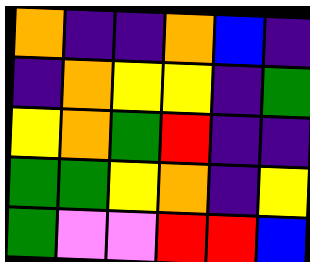[["orange", "indigo", "indigo", "orange", "blue", "indigo"], ["indigo", "orange", "yellow", "yellow", "indigo", "green"], ["yellow", "orange", "green", "red", "indigo", "indigo"], ["green", "green", "yellow", "orange", "indigo", "yellow"], ["green", "violet", "violet", "red", "red", "blue"]]